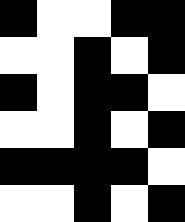[["black", "white", "white", "black", "black"], ["white", "white", "black", "white", "black"], ["black", "white", "black", "black", "white"], ["white", "white", "black", "white", "black"], ["black", "black", "black", "black", "white"], ["white", "white", "black", "white", "black"]]